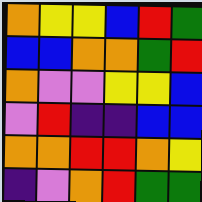[["orange", "yellow", "yellow", "blue", "red", "green"], ["blue", "blue", "orange", "orange", "green", "red"], ["orange", "violet", "violet", "yellow", "yellow", "blue"], ["violet", "red", "indigo", "indigo", "blue", "blue"], ["orange", "orange", "red", "red", "orange", "yellow"], ["indigo", "violet", "orange", "red", "green", "green"]]